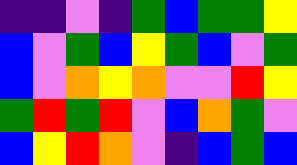[["indigo", "indigo", "violet", "indigo", "green", "blue", "green", "green", "yellow"], ["blue", "violet", "green", "blue", "yellow", "green", "blue", "violet", "green"], ["blue", "violet", "orange", "yellow", "orange", "violet", "violet", "red", "yellow"], ["green", "red", "green", "red", "violet", "blue", "orange", "green", "violet"], ["blue", "yellow", "red", "orange", "violet", "indigo", "blue", "green", "blue"]]